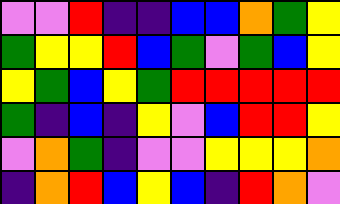[["violet", "violet", "red", "indigo", "indigo", "blue", "blue", "orange", "green", "yellow"], ["green", "yellow", "yellow", "red", "blue", "green", "violet", "green", "blue", "yellow"], ["yellow", "green", "blue", "yellow", "green", "red", "red", "red", "red", "red"], ["green", "indigo", "blue", "indigo", "yellow", "violet", "blue", "red", "red", "yellow"], ["violet", "orange", "green", "indigo", "violet", "violet", "yellow", "yellow", "yellow", "orange"], ["indigo", "orange", "red", "blue", "yellow", "blue", "indigo", "red", "orange", "violet"]]